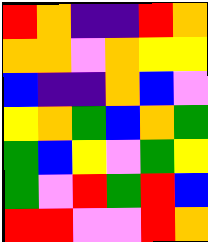[["red", "orange", "indigo", "indigo", "red", "orange"], ["orange", "orange", "violet", "orange", "yellow", "yellow"], ["blue", "indigo", "indigo", "orange", "blue", "violet"], ["yellow", "orange", "green", "blue", "orange", "green"], ["green", "blue", "yellow", "violet", "green", "yellow"], ["green", "violet", "red", "green", "red", "blue"], ["red", "red", "violet", "violet", "red", "orange"]]